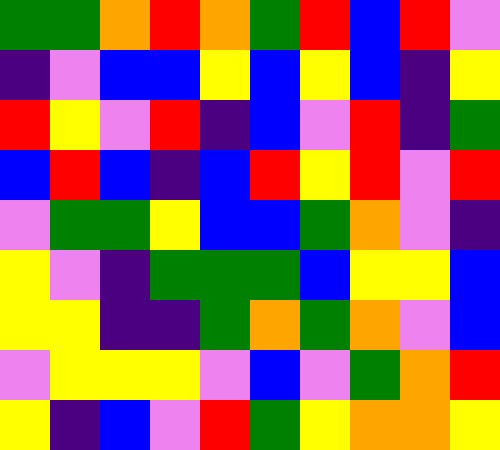[["green", "green", "orange", "red", "orange", "green", "red", "blue", "red", "violet"], ["indigo", "violet", "blue", "blue", "yellow", "blue", "yellow", "blue", "indigo", "yellow"], ["red", "yellow", "violet", "red", "indigo", "blue", "violet", "red", "indigo", "green"], ["blue", "red", "blue", "indigo", "blue", "red", "yellow", "red", "violet", "red"], ["violet", "green", "green", "yellow", "blue", "blue", "green", "orange", "violet", "indigo"], ["yellow", "violet", "indigo", "green", "green", "green", "blue", "yellow", "yellow", "blue"], ["yellow", "yellow", "indigo", "indigo", "green", "orange", "green", "orange", "violet", "blue"], ["violet", "yellow", "yellow", "yellow", "violet", "blue", "violet", "green", "orange", "red"], ["yellow", "indigo", "blue", "violet", "red", "green", "yellow", "orange", "orange", "yellow"]]